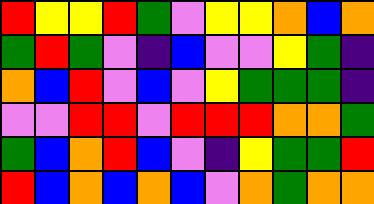[["red", "yellow", "yellow", "red", "green", "violet", "yellow", "yellow", "orange", "blue", "orange"], ["green", "red", "green", "violet", "indigo", "blue", "violet", "violet", "yellow", "green", "indigo"], ["orange", "blue", "red", "violet", "blue", "violet", "yellow", "green", "green", "green", "indigo"], ["violet", "violet", "red", "red", "violet", "red", "red", "red", "orange", "orange", "green"], ["green", "blue", "orange", "red", "blue", "violet", "indigo", "yellow", "green", "green", "red"], ["red", "blue", "orange", "blue", "orange", "blue", "violet", "orange", "green", "orange", "orange"]]